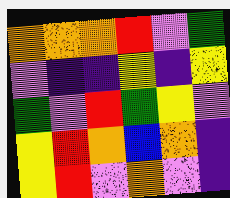[["orange", "orange", "orange", "red", "violet", "green"], ["violet", "indigo", "indigo", "yellow", "indigo", "yellow"], ["green", "violet", "red", "green", "yellow", "violet"], ["yellow", "red", "orange", "blue", "orange", "indigo"], ["yellow", "red", "violet", "orange", "violet", "indigo"]]